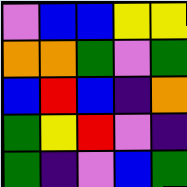[["violet", "blue", "blue", "yellow", "yellow"], ["orange", "orange", "green", "violet", "green"], ["blue", "red", "blue", "indigo", "orange"], ["green", "yellow", "red", "violet", "indigo"], ["green", "indigo", "violet", "blue", "green"]]